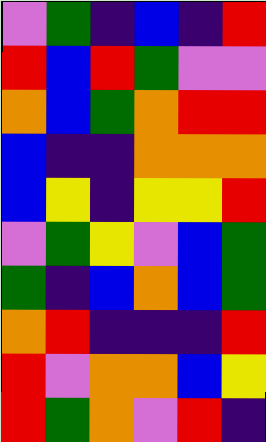[["violet", "green", "indigo", "blue", "indigo", "red"], ["red", "blue", "red", "green", "violet", "violet"], ["orange", "blue", "green", "orange", "red", "red"], ["blue", "indigo", "indigo", "orange", "orange", "orange"], ["blue", "yellow", "indigo", "yellow", "yellow", "red"], ["violet", "green", "yellow", "violet", "blue", "green"], ["green", "indigo", "blue", "orange", "blue", "green"], ["orange", "red", "indigo", "indigo", "indigo", "red"], ["red", "violet", "orange", "orange", "blue", "yellow"], ["red", "green", "orange", "violet", "red", "indigo"]]